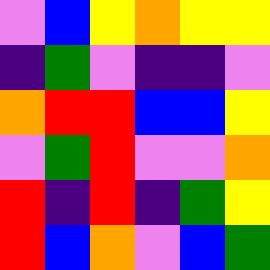[["violet", "blue", "yellow", "orange", "yellow", "yellow"], ["indigo", "green", "violet", "indigo", "indigo", "violet"], ["orange", "red", "red", "blue", "blue", "yellow"], ["violet", "green", "red", "violet", "violet", "orange"], ["red", "indigo", "red", "indigo", "green", "yellow"], ["red", "blue", "orange", "violet", "blue", "green"]]